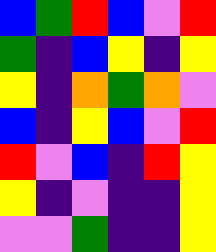[["blue", "green", "red", "blue", "violet", "red"], ["green", "indigo", "blue", "yellow", "indigo", "yellow"], ["yellow", "indigo", "orange", "green", "orange", "violet"], ["blue", "indigo", "yellow", "blue", "violet", "red"], ["red", "violet", "blue", "indigo", "red", "yellow"], ["yellow", "indigo", "violet", "indigo", "indigo", "yellow"], ["violet", "violet", "green", "indigo", "indigo", "yellow"]]